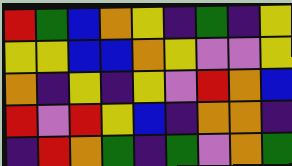[["red", "green", "blue", "orange", "yellow", "indigo", "green", "indigo", "yellow"], ["yellow", "yellow", "blue", "blue", "orange", "yellow", "violet", "violet", "yellow"], ["orange", "indigo", "yellow", "indigo", "yellow", "violet", "red", "orange", "blue"], ["red", "violet", "red", "yellow", "blue", "indigo", "orange", "orange", "indigo"], ["indigo", "red", "orange", "green", "indigo", "green", "violet", "orange", "green"]]